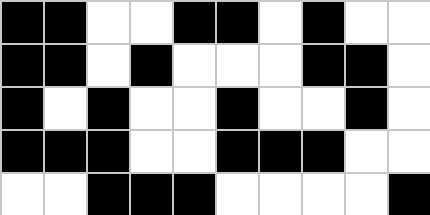[["black", "black", "white", "white", "black", "black", "white", "black", "white", "white"], ["black", "black", "white", "black", "white", "white", "white", "black", "black", "white"], ["black", "white", "black", "white", "white", "black", "white", "white", "black", "white"], ["black", "black", "black", "white", "white", "black", "black", "black", "white", "white"], ["white", "white", "black", "black", "black", "white", "white", "white", "white", "black"]]